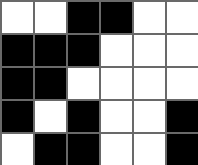[["white", "white", "black", "black", "white", "white"], ["black", "black", "black", "white", "white", "white"], ["black", "black", "white", "white", "white", "white"], ["black", "white", "black", "white", "white", "black"], ["white", "black", "black", "white", "white", "black"]]